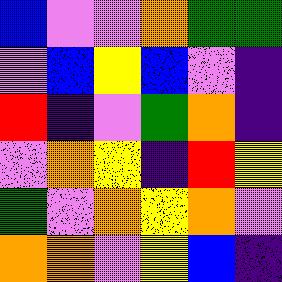[["blue", "violet", "violet", "orange", "green", "green"], ["violet", "blue", "yellow", "blue", "violet", "indigo"], ["red", "indigo", "violet", "green", "orange", "indigo"], ["violet", "orange", "yellow", "indigo", "red", "yellow"], ["green", "violet", "orange", "yellow", "orange", "violet"], ["orange", "orange", "violet", "yellow", "blue", "indigo"]]